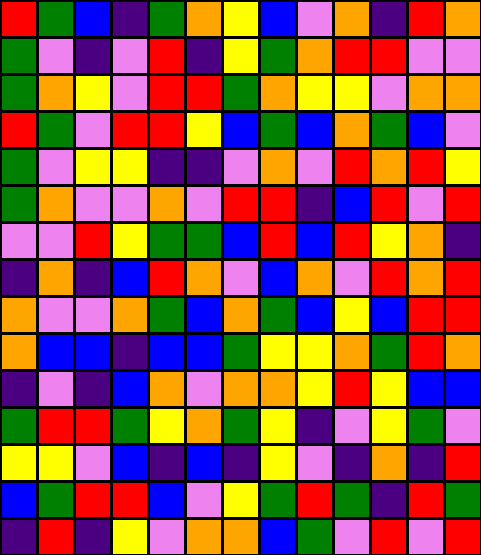[["red", "green", "blue", "indigo", "green", "orange", "yellow", "blue", "violet", "orange", "indigo", "red", "orange"], ["green", "violet", "indigo", "violet", "red", "indigo", "yellow", "green", "orange", "red", "red", "violet", "violet"], ["green", "orange", "yellow", "violet", "red", "red", "green", "orange", "yellow", "yellow", "violet", "orange", "orange"], ["red", "green", "violet", "red", "red", "yellow", "blue", "green", "blue", "orange", "green", "blue", "violet"], ["green", "violet", "yellow", "yellow", "indigo", "indigo", "violet", "orange", "violet", "red", "orange", "red", "yellow"], ["green", "orange", "violet", "violet", "orange", "violet", "red", "red", "indigo", "blue", "red", "violet", "red"], ["violet", "violet", "red", "yellow", "green", "green", "blue", "red", "blue", "red", "yellow", "orange", "indigo"], ["indigo", "orange", "indigo", "blue", "red", "orange", "violet", "blue", "orange", "violet", "red", "orange", "red"], ["orange", "violet", "violet", "orange", "green", "blue", "orange", "green", "blue", "yellow", "blue", "red", "red"], ["orange", "blue", "blue", "indigo", "blue", "blue", "green", "yellow", "yellow", "orange", "green", "red", "orange"], ["indigo", "violet", "indigo", "blue", "orange", "violet", "orange", "orange", "yellow", "red", "yellow", "blue", "blue"], ["green", "red", "red", "green", "yellow", "orange", "green", "yellow", "indigo", "violet", "yellow", "green", "violet"], ["yellow", "yellow", "violet", "blue", "indigo", "blue", "indigo", "yellow", "violet", "indigo", "orange", "indigo", "red"], ["blue", "green", "red", "red", "blue", "violet", "yellow", "green", "red", "green", "indigo", "red", "green"], ["indigo", "red", "indigo", "yellow", "violet", "orange", "orange", "blue", "green", "violet", "red", "violet", "red"]]